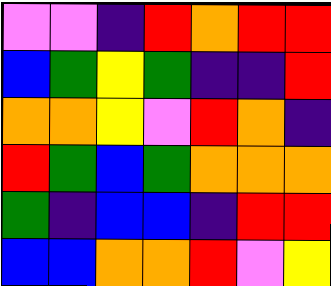[["violet", "violet", "indigo", "red", "orange", "red", "red"], ["blue", "green", "yellow", "green", "indigo", "indigo", "red"], ["orange", "orange", "yellow", "violet", "red", "orange", "indigo"], ["red", "green", "blue", "green", "orange", "orange", "orange"], ["green", "indigo", "blue", "blue", "indigo", "red", "red"], ["blue", "blue", "orange", "orange", "red", "violet", "yellow"]]